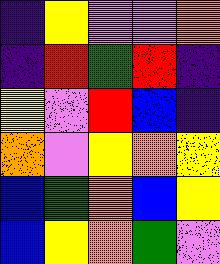[["indigo", "yellow", "violet", "violet", "orange"], ["indigo", "red", "green", "red", "indigo"], ["yellow", "violet", "red", "blue", "indigo"], ["orange", "violet", "yellow", "orange", "yellow"], ["blue", "green", "orange", "blue", "yellow"], ["blue", "yellow", "orange", "green", "violet"]]